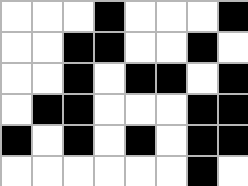[["white", "white", "white", "black", "white", "white", "white", "black"], ["white", "white", "black", "black", "white", "white", "black", "white"], ["white", "white", "black", "white", "black", "black", "white", "black"], ["white", "black", "black", "white", "white", "white", "black", "black"], ["black", "white", "black", "white", "black", "white", "black", "black"], ["white", "white", "white", "white", "white", "white", "black", "white"]]